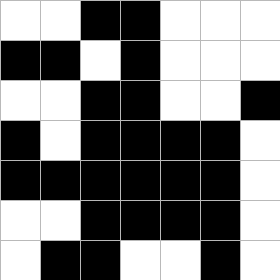[["white", "white", "black", "black", "white", "white", "white"], ["black", "black", "white", "black", "white", "white", "white"], ["white", "white", "black", "black", "white", "white", "black"], ["black", "white", "black", "black", "black", "black", "white"], ["black", "black", "black", "black", "black", "black", "white"], ["white", "white", "black", "black", "black", "black", "white"], ["white", "black", "black", "white", "white", "black", "white"]]